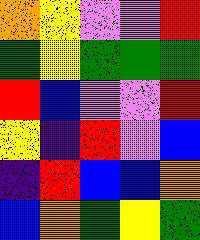[["orange", "yellow", "violet", "violet", "red"], ["green", "yellow", "green", "green", "green"], ["red", "blue", "violet", "violet", "red"], ["yellow", "indigo", "red", "violet", "blue"], ["indigo", "red", "blue", "blue", "orange"], ["blue", "orange", "green", "yellow", "green"]]